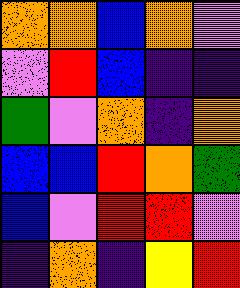[["orange", "orange", "blue", "orange", "violet"], ["violet", "red", "blue", "indigo", "indigo"], ["green", "violet", "orange", "indigo", "orange"], ["blue", "blue", "red", "orange", "green"], ["blue", "violet", "red", "red", "violet"], ["indigo", "orange", "indigo", "yellow", "red"]]